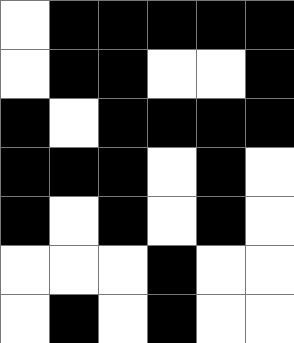[["white", "black", "black", "black", "black", "black"], ["white", "black", "black", "white", "white", "black"], ["black", "white", "black", "black", "black", "black"], ["black", "black", "black", "white", "black", "white"], ["black", "white", "black", "white", "black", "white"], ["white", "white", "white", "black", "white", "white"], ["white", "black", "white", "black", "white", "white"]]